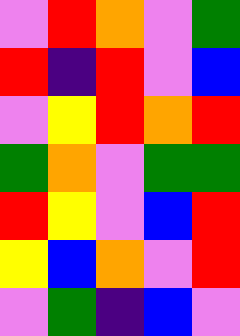[["violet", "red", "orange", "violet", "green"], ["red", "indigo", "red", "violet", "blue"], ["violet", "yellow", "red", "orange", "red"], ["green", "orange", "violet", "green", "green"], ["red", "yellow", "violet", "blue", "red"], ["yellow", "blue", "orange", "violet", "red"], ["violet", "green", "indigo", "blue", "violet"]]